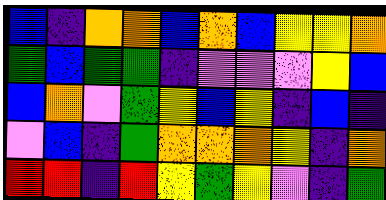[["blue", "indigo", "orange", "orange", "blue", "orange", "blue", "yellow", "yellow", "orange"], ["green", "blue", "green", "green", "indigo", "violet", "violet", "violet", "yellow", "blue"], ["blue", "orange", "violet", "green", "yellow", "blue", "yellow", "indigo", "blue", "indigo"], ["violet", "blue", "indigo", "green", "orange", "orange", "orange", "yellow", "indigo", "orange"], ["red", "red", "indigo", "red", "yellow", "green", "yellow", "violet", "indigo", "green"]]